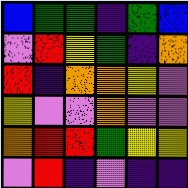[["blue", "green", "green", "indigo", "green", "blue"], ["violet", "red", "yellow", "green", "indigo", "orange"], ["red", "indigo", "orange", "orange", "yellow", "violet"], ["yellow", "violet", "violet", "orange", "violet", "violet"], ["orange", "red", "red", "green", "yellow", "yellow"], ["violet", "red", "indigo", "violet", "indigo", "indigo"]]